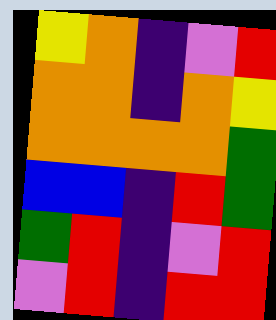[["yellow", "orange", "indigo", "violet", "red"], ["orange", "orange", "indigo", "orange", "yellow"], ["orange", "orange", "orange", "orange", "green"], ["blue", "blue", "indigo", "red", "green"], ["green", "red", "indigo", "violet", "red"], ["violet", "red", "indigo", "red", "red"]]